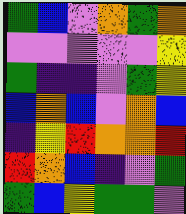[["green", "blue", "violet", "orange", "green", "orange"], ["violet", "violet", "violet", "violet", "violet", "yellow"], ["green", "indigo", "indigo", "violet", "green", "yellow"], ["blue", "orange", "blue", "violet", "orange", "blue"], ["indigo", "yellow", "red", "orange", "orange", "red"], ["red", "orange", "blue", "indigo", "violet", "green"], ["green", "blue", "yellow", "green", "green", "violet"]]